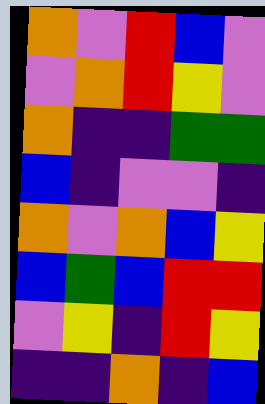[["orange", "violet", "red", "blue", "violet"], ["violet", "orange", "red", "yellow", "violet"], ["orange", "indigo", "indigo", "green", "green"], ["blue", "indigo", "violet", "violet", "indigo"], ["orange", "violet", "orange", "blue", "yellow"], ["blue", "green", "blue", "red", "red"], ["violet", "yellow", "indigo", "red", "yellow"], ["indigo", "indigo", "orange", "indigo", "blue"]]